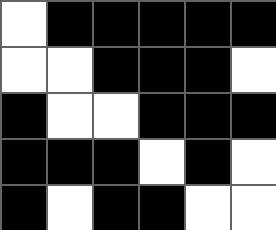[["white", "black", "black", "black", "black", "black"], ["white", "white", "black", "black", "black", "white"], ["black", "white", "white", "black", "black", "black"], ["black", "black", "black", "white", "black", "white"], ["black", "white", "black", "black", "white", "white"]]